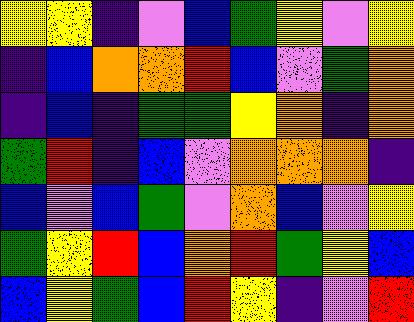[["yellow", "yellow", "indigo", "violet", "blue", "green", "yellow", "violet", "yellow"], ["indigo", "blue", "orange", "orange", "red", "blue", "violet", "green", "orange"], ["indigo", "blue", "indigo", "green", "green", "yellow", "orange", "indigo", "orange"], ["green", "red", "indigo", "blue", "violet", "orange", "orange", "orange", "indigo"], ["blue", "violet", "blue", "green", "violet", "orange", "blue", "violet", "yellow"], ["green", "yellow", "red", "blue", "orange", "red", "green", "yellow", "blue"], ["blue", "yellow", "green", "blue", "red", "yellow", "indigo", "violet", "red"]]